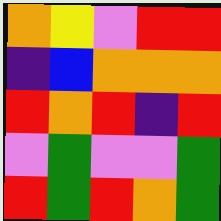[["orange", "yellow", "violet", "red", "red"], ["indigo", "blue", "orange", "orange", "orange"], ["red", "orange", "red", "indigo", "red"], ["violet", "green", "violet", "violet", "green"], ["red", "green", "red", "orange", "green"]]